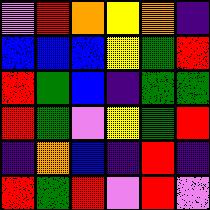[["violet", "red", "orange", "yellow", "orange", "indigo"], ["blue", "blue", "blue", "yellow", "green", "red"], ["red", "green", "blue", "indigo", "green", "green"], ["red", "green", "violet", "yellow", "green", "red"], ["indigo", "orange", "blue", "indigo", "red", "indigo"], ["red", "green", "red", "violet", "red", "violet"]]